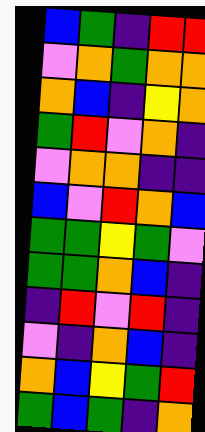[["blue", "green", "indigo", "red", "red"], ["violet", "orange", "green", "orange", "orange"], ["orange", "blue", "indigo", "yellow", "orange"], ["green", "red", "violet", "orange", "indigo"], ["violet", "orange", "orange", "indigo", "indigo"], ["blue", "violet", "red", "orange", "blue"], ["green", "green", "yellow", "green", "violet"], ["green", "green", "orange", "blue", "indigo"], ["indigo", "red", "violet", "red", "indigo"], ["violet", "indigo", "orange", "blue", "indigo"], ["orange", "blue", "yellow", "green", "red"], ["green", "blue", "green", "indigo", "orange"]]